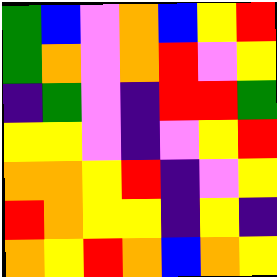[["green", "blue", "violet", "orange", "blue", "yellow", "red"], ["green", "orange", "violet", "orange", "red", "violet", "yellow"], ["indigo", "green", "violet", "indigo", "red", "red", "green"], ["yellow", "yellow", "violet", "indigo", "violet", "yellow", "red"], ["orange", "orange", "yellow", "red", "indigo", "violet", "yellow"], ["red", "orange", "yellow", "yellow", "indigo", "yellow", "indigo"], ["orange", "yellow", "red", "orange", "blue", "orange", "yellow"]]